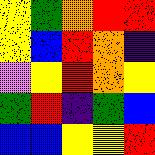[["yellow", "green", "orange", "red", "red"], ["yellow", "blue", "red", "orange", "indigo"], ["violet", "yellow", "red", "orange", "yellow"], ["green", "red", "indigo", "green", "blue"], ["blue", "blue", "yellow", "yellow", "red"]]